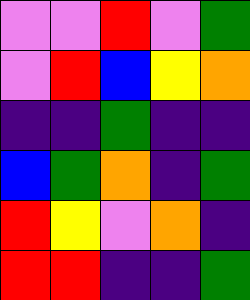[["violet", "violet", "red", "violet", "green"], ["violet", "red", "blue", "yellow", "orange"], ["indigo", "indigo", "green", "indigo", "indigo"], ["blue", "green", "orange", "indigo", "green"], ["red", "yellow", "violet", "orange", "indigo"], ["red", "red", "indigo", "indigo", "green"]]